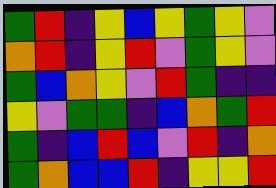[["green", "red", "indigo", "yellow", "blue", "yellow", "green", "yellow", "violet"], ["orange", "red", "indigo", "yellow", "red", "violet", "green", "yellow", "violet"], ["green", "blue", "orange", "yellow", "violet", "red", "green", "indigo", "indigo"], ["yellow", "violet", "green", "green", "indigo", "blue", "orange", "green", "red"], ["green", "indigo", "blue", "red", "blue", "violet", "red", "indigo", "orange"], ["green", "orange", "blue", "blue", "red", "indigo", "yellow", "yellow", "red"]]